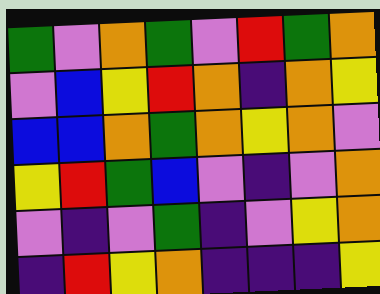[["green", "violet", "orange", "green", "violet", "red", "green", "orange"], ["violet", "blue", "yellow", "red", "orange", "indigo", "orange", "yellow"], ["blue", "blue", "orange", "green", "orange", "yellow", "orange", "violet"], ["yellow", "red", "green", "blue", "violet", "indigo", "violet", "orange"], ["violet", "indigo", "violet", "green", "indigo", "violet", "yellow", "orange"], ["indigo", "red", "yellow", "orange", "indigo", "indigo", "indigo", "yellow"]]